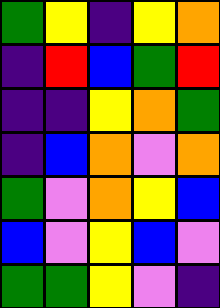[["green", "yellow", "indigo", "yellow", "orange"], ["indigo", "red", "blue", "green", "red"], ["indigo", "indigo", "yellow", "orange", "green"], ["indigo", "blue", "orange", "violet", "orange"], ["green", "violet", "orange", "yellow", "blue"], ["blue", "violet", "yellow", "blue", "violet"], ["green", "green", "yellow", "violet", "indigo"]]